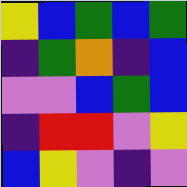[["yellow", "blue", "green", "blue", "green"], ["indigo", "green", "orange", "indigo", "blue"], ["violet", "violet", "blue", "green", "blue"], ["indigo", "red", "red", "violet", "yellow"], ["blue", "yellow", "violet", "indigo", "violet"]]